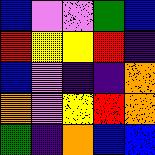[["blue", "violet", "violet", "green", "blue"], ["red", "yellow", "yellow", "red", "indigo"], ["blue", "violet", "indigo", "indigo", "orange"], ["orange", "violet", "yellow", "red", "orange"], ["green", "indigo", "orange", "blue", "blue"]]